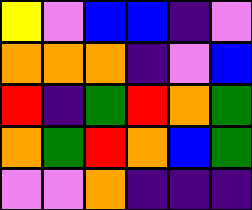[["yellow", "violet", "blue", "blue", "indigo", "violet"], ["orange", "orange", "orange", "indigo", "violet", "blue"], ["red", "indigo", "green", "red", "orange", "green"], ["orange", "green", "red", "orange", "blue", "green"], ["violet", "violet", "orange", "indigo", "indigo", "indigo"]]